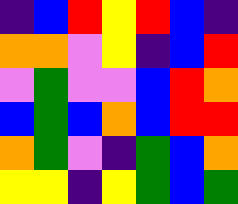[["indigo", "blue", "red", "yellow", "red", "blue", "indigo"], ["orange", "orange", "violet", "yellow", "indigo", "blue", "red"], ["violet", "green", "violet", "violet", "blue", "red", "orange"], ["blue", "green", "blue", "orange", "blue", "red", "red"], ["orange", "green", "violet", "indigo", "green", "blue", "orange"], ["yellow", "yellow", "indigo", "yellow", "green", "blue", "green"]]